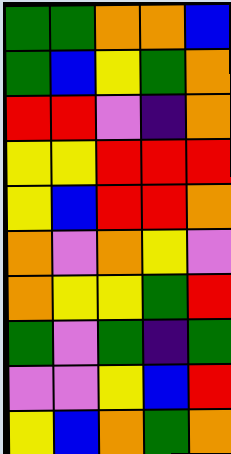[["green", "green", "orange", "orange", "blue"], ["green", "blue", "yellow", "green", "orange"], ["red", "red", "violet", "indigo", "orange"], ["yellow", "yellow", "red", "red", "red"], ["yellow", "blue", "red", "red", "orange"], ["orange", "violet", "orange", "yellow", "violet"], ["orange", "yellow", "yellow", "green", "red"], ["green", "violet", "green", "indigo", "green"], ["violet", "violet", "yellow", "blue", "red"], ["yellow", "blue", "orange", "green", "orange"]]